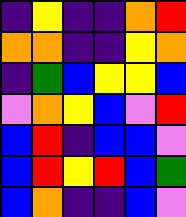[["indigo", "yellow", "indigo", "indigo", "orange", "red"], ["orange", "orange", "indigo", "indigo", "yellow", "orange"], ["indigo", "green", "blue", "yellow", "yellow", "blue"], ["violet", "orange", "yellow", "blue", "violet", "red"], ["blue", "red", "indigo", "blue", "blue", "violet"], ["blue", "red", "yellow", "red", "blue", "green"], ["blue", "orange", "indigo", "indigo", "blue", "violet"]]